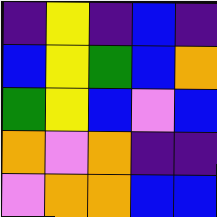[["indigo", "yellow", "indigo", "blue", "indigo"], ["blue", "yellow", "green", "blue", "orange"], ["green", "yellow", "blue", "violet", "blue"], ["orange", "violet", "orange", "indigo", "indigo"], ["violet", "orange", "orange", "blue", "blue"]]